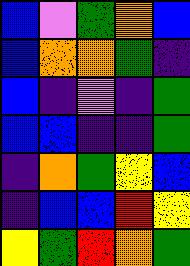[["blue", "violet", "green", "orange", "blue"], ["blue", "orange", "orange", "green", "indigo"], ["blue", "indigo", "violet", "indigo", "green"], ["blue", "blue", "indigo", "indigo", "green"], ["indigo", "orange", "green", "yellow", "blue"], ["indigo", "blue", "blue", "red", "yellow"], ["yellow", "green", "red", "orange", "green"]]